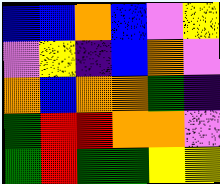[["blue", "blue", "orange", "blue", "violet", "yellow"], ["violet", "yellow", "indigo", "blue", "orange", "violet"], ["orange", "blue", "orange", "orange", "green", "indigo"], ["green", "red", "red", "orange", "orange", "violet"], ["green", "red", "green", "green", "yellow", "yellow"]]